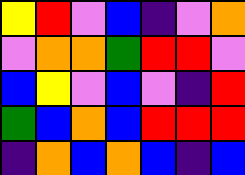[["yellow", "red", "violet", "blue", "indigo", "violet", "orange"], ["violet", "orange", "orange", "green", "red", "red", "violet"], ["blue", "yellow", "violet", "blue", "violet", "indigo", "red"], ["green", "blue", "orange", "blue", "red", "red", "red"], ["indigo", "orange", "blue", "orange", "blue", "indigo", "blue"]]